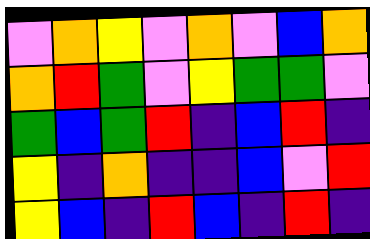[["violet", "orange", "yellow", "violet", "orange", "violet", "blue", "orange"], ["orange", "red", "green", "violet", "yellow", "green", "green", "violet"], ["green", "blue", "green", "red", "indigo", "blue", "red", "indigo"], ["yellow", "indigo", "orange", "indigo", "indigo", "blue", "violet", "red"], ["yellow", "blue", "indigo", "red", "blue", "indigo", "red", "indigo"]]